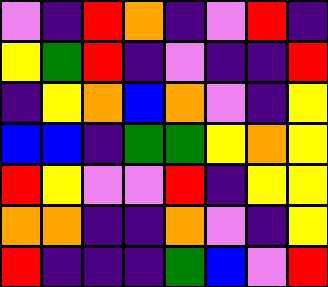[["violet", "indigo", "red", "orange", "indigo", "violet", "red", "indigo"], ["yellow", "green", "red", "indigo", "violet", "indigo", "indigo", "red"], ["indigo", "yellow", "orange", "blue", "orange", "violet", "indigo", "yellow"], ["blue", "blue", "indigo", "green", "green", "yellow", "orange", "yellow"], ["red", "yellow", "violet", "violet", "red", "indigo", "yellow", "yellow"], ["orange", "orange", "indigo", "indigo", "orange", "violet", "indigo", "yellow"], ["red", "indigo", "indigo", "indigo", "green", "blue", "violet", "red"]]